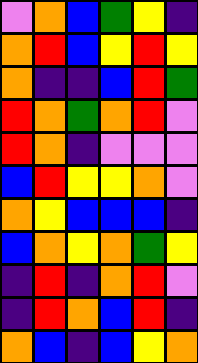[["violet", "orange", "blue", "green", "yellow", "indigo"], ["orange", "red", "blue", "yellow", "red", "yellow"], ["orange", "indigo", "indigo", "blue", "red", "green"], ["red", "orange", "green", "orange", "red", "violet"], ["red", "orange", "indigo", "violet", "violet", "violet"], ["blue", "red", "yellow", "yellow", "orange", "violet"], ["orange", "yellow", "blue", "blue", "blue", "indigo"], ["blue", "orange", "yellow", "orange", "green", "yellow"], ["indigo", "red", "indigo", "orange", "red", "violet"], ["indigo", "red", "orange", "blue", "red", "indigo"], ["orange", "blue", "indigo", "blue", "yellow", "orange"]]